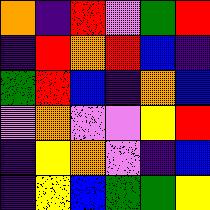[["orange", "indigo", "red", "violet", "green", "red"], ["indigo", "red", "orange", "red", "blue", "indigo"], ["green", "red", "blue", "indigo", "orange", "blue"], ["violet", "orange", "violet", "violet", "yellow", "red"], ["indigo", "yellow", "orange", "violet", "indigo", "blue"], ["indigo", "yellow", "blue", "green", "green", "yellow"]]